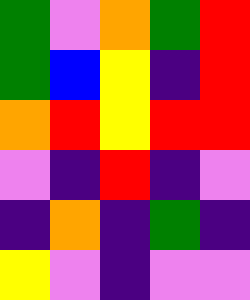[["green", "violet", "orange", "green", "red"], ["green", "blue", "yellow", "indigo", "red"], ["orange", "red", "yellow", "red", "red"], ["violet", "indigo", "red", "indigo", "violet"], ["indigo", "orange", "indigo", "green", "indigo"], ["yellow", "violet", "indigo", "violet", "violet"]]